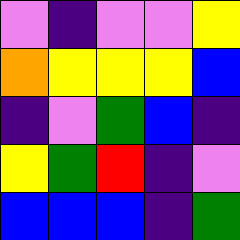[["violet", "indigo", "violet", "violet", "yellow"], ["orange", "yellow", "yellow", "yellow", "blue"], ["indigo", "violet", "green", "blue", "indigo"], ["yellow", "green", "red", "indigo", "violet"], ["blue", "blue", "blue", "indigo", "green"]]